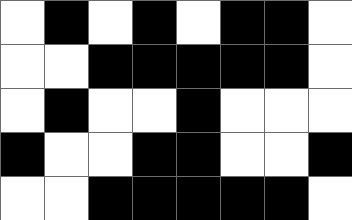[["white", "black", "white", "black", "white", "black", "black", "white"], ["white", "white", "black", "black", "black", "black", "black", "white"], ["white", "black", "white", "white", "black", "white", "white", "white"], ["black", "white", "white", "black", "black", "white", "white", "black"], ["white", "white", "black", "black", "black", "black", "black", "white"]]